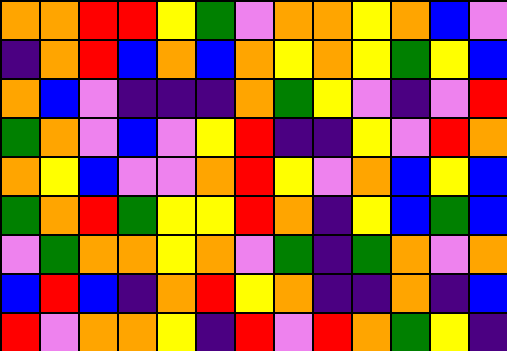[["orange", "orange", "red", "red", "yellow", "green", "violet", "orange", "orange", "yellow", "orange", "blue", "violet"], ["indigo", "orange", "red", "blue", "orange", "blue", "orange", "yellow", "orange", "yellow", "green", "yellow", "blue"], ["orange", "blue", "violet", "indigo", "indigo", "indigo", "orange", "green", "yellow", "violet", "indigo", "violet", "red"], ["green", "orange", "violet", "blue", "violet", "yellow", "red", "indigo", "indigo", "yellow", "violet", "red", "orange"], ["orange", "yellow", "blue", "violet", "violet", "orange", "red", "yellow", "violet", "orange", "blue", "yellow", "blue"], ["green", "orange", "red", "green", "yellow", "yellow", "red", "orange", "indigo", "yellow", "blue", "green", "blue"], ["violet", "green", "orange", "orange", "yellow", "orange", "violet", "green", "indigo", "green", "orange", "violet", "orange"], ["blue", "red", "blue", "indigo", "orange", "red", "yellow", "orange", "indigo", "indigo", "orange", "indigo", "blue"], ["red", "violet", "orange", "orange", "yellow", "indigo", "red", "violet", "red", "orange", "green", "yellow", "indigo"]]